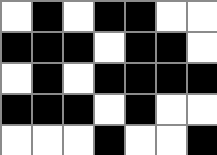[["white", "black", "white", "black", "black", "white", "white"], ["black", "black", "black", "white", "black", "black", "white"], ["white", "black", "white", "black", "black", "black", "black"], ["black", "black", "black", "white", "black", "white", "white"], ["white", "white", "white", "black", "white", "white", "black"]]